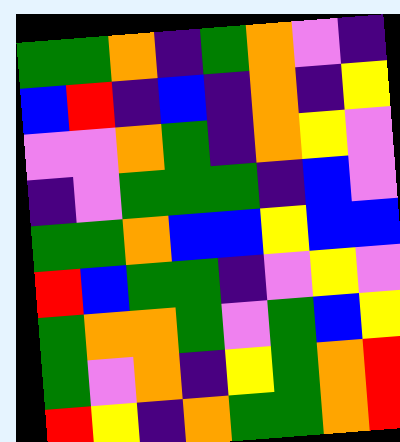[["green", "green", "orange", "indigo", "green", "orange", "violet", "indigo"], ["blue", "red", "indigo", "blue", "indigo", "orange", "indigo", "yellow"], ["violet", "violet", "orange", "green", "indigo", "orange", "yellow", "violet"], ["indigo", "violet", "green", "green", "green", "indigo", "blue", "violet"], ["green", "green", "orange", "blue", "blue", "yellow", "blue", "blue"], ["red", "blue", "green", "green", "indigo", "violet", "yellow", "violet"], ["green", "orange", "orange", "green", "violet", "green", "blue", "yellow"], ["green", "violet", "orange", "indigo", "yellow", "green", "orange", "red"], ["red", "yellow", "indigo", "orange", "green", "green", "orange", "red"]]